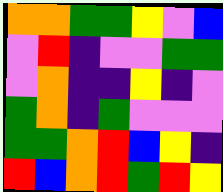[["orange", "orange", "green", "green", "yellow", "violet", "blue"], ["violet", "red", "indigo", "violet", "violet", "green", "green"], ["violet", "orange", "indigo", "indigo", "yellow", "indigo", "violet"], ["green", "orange", "indigo", "green", "violet", "violet", "violet"], ["green", "green", "orange", "red", "blue", "yellow", "indigo"], ["red", "blue", "orange", "red", "green", "red", "yellow"]]